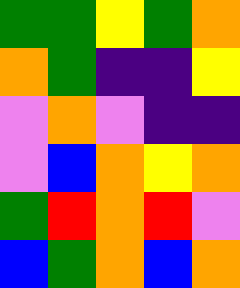[["green", "green", "yellow", "green", "orange"], ["orange", "green", "indigo", "indigo", "yellow"], ["violet", "orange", "violet", "indigo", "indigo"], ["violet", "blue", "orange", "yellow", "orange"], ["green", "red", "orange", "red", "violet"], ["blue", "green", "orange", "blue", "orange"]]